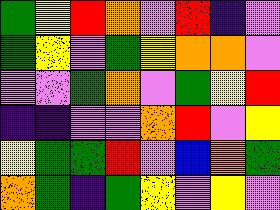[["green", "yellow", "red", "orange", "violet", "red", "indigo", "violet"], ["green", "yellow", "violet", "green", "yellow", "orange", "orange", "violet"], ["violet", "violet", "green", "orange", "violet", "green", "yellow", "red"], ["indigo", "indigo", "violet", "violet", "orange", "red", "violet", "yellow"], ["yellow", "green", "green", "red", "violet", "blue", "orange", "green"], ["orange", "green", "indigo", "green", "yellow", "violet", "yellow", "violet"]]